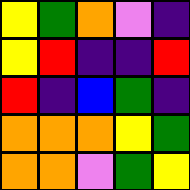[["yellow", "green", "orange", "violet", "indigo"], ["yellow", "red", "indigo", "indigo", "red"], ["red", "indigo", "blue", "green", "indigo"], ["orange", "orange", "orange", "yellow", "green"], ["orange", "orange", "violet", "green", "yellow"]]